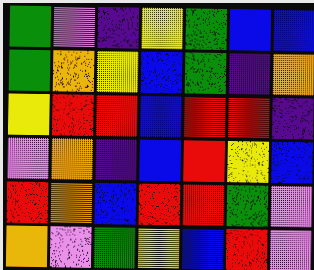[["green", "violet", "indigo", "yellow", "green", "blue", "blue"], ["green", "orange", "yellow", "blue", "green", "indigo", "orange"], ["yellow", "red", "red", "blue", "red", "red", "indigo"], ["violet", "orange", "indigo", "blue", "red", "yellow", "blue"], ["red", "orange", "blue", "red", "red", "green", "violet"], ["orange", "violet", "green", "yellow", "blue", "red", "violet"]]